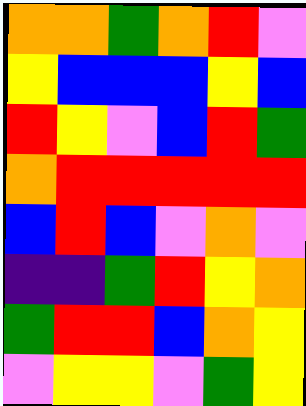[["orange", "orange", "green", "orange", "red", "violet"], ["yellow", "blue", "blue", "blue", "yellow", "blue"], ["red", "yellow", "violet", "blue", "red", "green"], ["orange", "red", "red", "red", "red", "red"], ["blue", "red", "blue", "violet", "orange", "violet"], ["indigo", "indigo", "green", "red", "yellow", "orange"], ["green", "red", "red", "blue", "orange", "yellow"], ["violet", "yellow", "yellow", "violet", "green", "yellow"]]